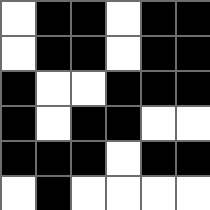[["white", "black", "black", "white", "black", "black"], ["white", "black", "black", "white", "black", "black"], ["black", "white", "white", "black", "black", "black"], ["black", "white", "black", "black", "white", "white"], ["black", "black", "black", "white", "black", "black"], ["white", "black", "white", "white", "white", "white"]]